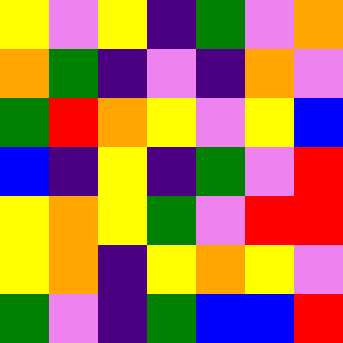[["yellow", "violet", "yellow", "indigo", "green", "violet", "orange"], ["orange", "green", "indigo", "violet", "indigo", "orange", "violet"], ["green", "red", "orange", "yellow", "violet", "yellow", "blue"], ["blue", "indigo", "yellow", "indigo", "green", "violet", "red"], ["yellow", "orange", "yellow", "green", "violet", "red", "red"], ["yellow", "orange", "indigo", "yellow", "orange", "yellow", "violet"], ["green", "violet", "indigo", "green", "blue", "blue", "red"]]